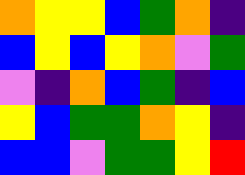[["orange", "yellow", "yellow", "blue", "green", "orange", "indigo"], ["blue", "yellow", "blue", "yellow", "orange", "violet", "green"], ["violet", "indigo", "orange", "blue", "green", "indigo", "blue"], ["yellow", "blue", "green", "green", "orange", "yellow", "indigo"], ["blue", "blue", "violet", "green", "green", "yellow", "red"]]